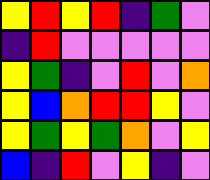[["yellow", "red", "yellow", "red", "indigo", "green", "violet"], ["indigo", "red", "violet", "violet", "violet", "violet", "violet"], ["yellow", "green", "indigo", "violet", "red", "violet", "orange"], ["yellow", "blue", "orange", "red", "red", "yellow", "violet"], ["yellow", "green", "yellow", "green", "orange", "violet", "yellow"], ["blue", "indigo", "red", "violet", "yellow", "indigo", "violet"]]